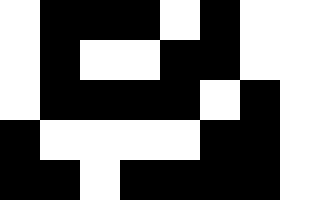[["white", "black", "black", "black", "white", "black", "white", "white"], ["white", "black", "white", "white", "black", "black", "white", "white"], ["white", "black", "black", "black", "black", "white", "black", "white"], ["black", "white", "white", "white", "white", "black", "black", "white"], ["black", "black", "white", "black", "black", "black", "black", "white"]]